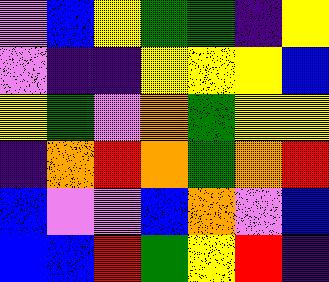[["violet", "blue", "yellow", "green", "green", "indigo", "yellow"], ["violet", "indigo", "indigo", "yellow", "yellow", "yellow", "blue"], ["yellow", "green", "violet", "orange", "green", "yellow", "yellow"], ["indigo", "orange", "red", "orange", "green", "orange", "red"], ["blue", "violet", "violet", "blue", "orange", "violet", "blue"], ["blue", "blue", "red", "green", "yellow", "red", "indigo"]]